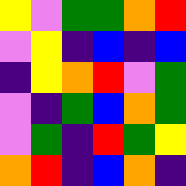[["yellow", "violet", "green", "green", "orange", "red"], ["violet", "yellow", "indigo", "blue", "indigo", "blue"], ["indigo", "yellow", "orange", "red", "violet", "green"], ["violet", "indigo", "green", "blue", "orange", "green"], ["violet", "green", "indigo", "red", "green", "yellow"], ["orange", "red", "indigo", "blue", "orange", "indigo"]]